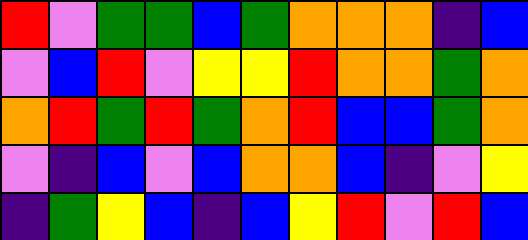[["red", "violet", "green", "green", "blue", "green", "orange", "orange", "orange", "indigo", "blue"], ["violet", "blue", "red", "violet", "yellow", "yellow", "red", "orange", "orange", "green", "orange"], ["orange", "red", "green", "red", "green", "orange", "red", "blue", "blue", "green", "orange"], ["violet", "indigo", "blue", "violet", "blue", "orange", "orange", "blue", "indigo", "violet", "yellow"], ["indigo", "green", "yellow", "blue", "indigo", "blue", "yellow", "red", "violet", "red", "blue"]]